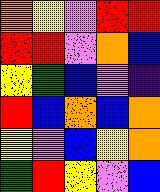[["orange", "yellow", "violet", "red", "red"], ["red", "red", "violet", "orange", "blue"], ["yellow", "green", "blue", "violet", "indigo"], ["red", "blue", "orange", "blue", "orange"], ["yellow", "violet", "blue", "yellow", "orange"], ["green", "red", "yellow", "violet", "blue"]]